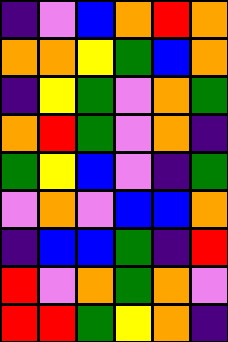[["indigo", "violet", "blue", "orange", "red", "orange"], ["orange", "orange", "yellow", "green", "blue", "orange"], ["indigo", "yellow", "green", "violet", "orange", "green"], ["orange", "red", "green", "violet", "orange", "indigo"], ["green", "yellow", "blue", "violet", "indigo", "green"], ["violet", "orange", "violet", "blue", "blue", "orange"], ["indigo", "blue", "blue", "green", "indigo", "red"], ["red", "violet", "orange", "green", "orange", "violet"], ["red", "red", "green", "yellow", "orange", "indigo"]]